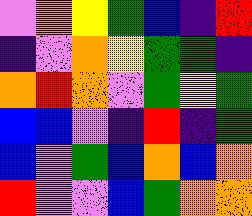[["violet", "orange", "yellow", "green", "blue", "indigo", "red"], ["indigo", "violet", "orange", "yellow", "green", "green", "indigo"], ["orange", "red", "orange", "violet", "green", "yellow", "green"], ["blue", "blue", "violet", "indigo", "red", "indigo", "green"], ["blue", "violet", "green", "blue", "orange", "blue", "orange"], ["red", "violet", "violet", "blue", "green", "orange", "orange"]]